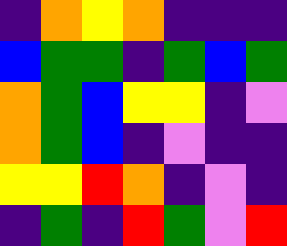[["indigo", "orange", "yellow", "orange", "indigo", "indigo", "indigo"], ["blue", "green", "green", "indigo", "green", "blue", "green"], ["orange", "green", "blue", "yellow", "yellow", "indigo", "violet"], ["orange", "green", "blue", "indigo", "violet", "indigo", "indigo"], ["yellow", "yellow", "red", "orange", "indigo", "violet", "indigo"], ["indigo", "green", "indigo", "red", "green", "violet", "red"]]